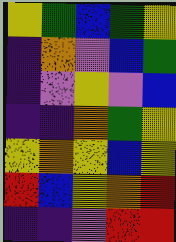[["yellow", "green", "blue", "green", "yellow"], ["indigo", "orange", "violet", "blue", "green"], ["indigo", "violet", "yellow", "violet", "blue"], ["indigo", "indigo", "orange", "green", "yellow"], ["yellow", "orange", "yellow", "blue", "yellow"], ["red", "blue", "yellow", "orange", "red"], ["indigo", "indigo", "violet", "red", "red"]]